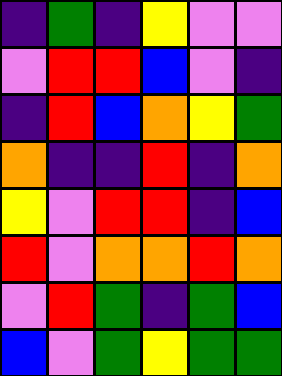[["indigo", "green", "indigo", "yellow", "violet", "violet"], ["violet", "red", "red", "blue", "violet", "indigo"], ["indigo", "red", "blue", "orange", "yellow", "green"], ["orange", "indigo", "indigo", "red", "indigo", "orange"], ["yellow", "violet", "red", "red", "indigo", "blue"], ["red", "violet", "orange", "orange", "red", "orange"], ["violet", "red", "green", "indigo", "green", "blue"], ["blue", "violet", "green", "yellow", "green", "green"]]